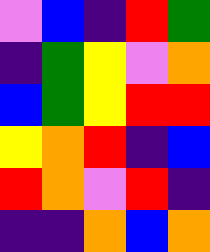[["violet", "blue", "indigo", "red", "green"], ["indigo", "green", "yellow", "violet", "orange"], ["blue", "green", "yellow", "red", "red"], ["yellow", "orange", "red", "indigo", "blue"], ["red", "orange", "violet", "red", "indigo"], ["indigo", "indigo", "orange", "blue", "orange"]]